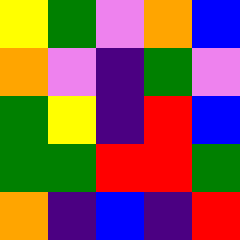[["yellow", "green", "violet", "orange", "blue"], ["orange", "violet", "indigo", "green", "violet"], ["green", "yellow", "indigo", "red", "blue"], ["green", "green", "red", "red", "green"], ["orange", "indigo", "blue", "indigo", "red"]]